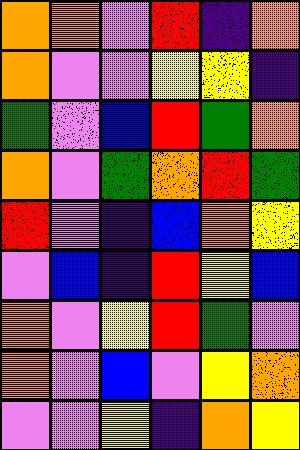[["orange", "orange", "violet", "red", "indigo", "orange"], ["orange", "violet", "violet", "yellow", "yellow", "indigo"], ["green", "violet", "blue", "red", "green", "orange"], ["orange", "violet", "green", "orange", "red", "green"], ["red", "violet", "indigo", "blue", "orange", "yellow"], ["violet", "blue", "indigo", "red", "yellow", "blue"], ["orange", "violet", "yellow", "red", "green", "violet"], ["orange", "violet", "blue", "violet", "yellow", "orange"], ["violet", "violet", "yellow", "indigo", "orange", "yellow"]]